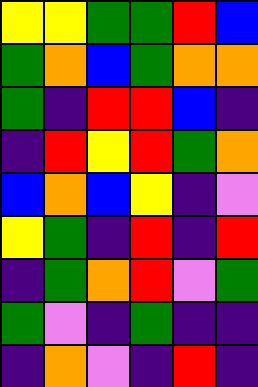[["yellow", "yellow", "green", "green", "red", "blue"], ["green", "orange", "blue", "green", "orange", "orange"], ["green", "indigo", "red", "red", "blue", "indigo"], ["indigo", "red", "yellow", "red", "green", "orange"], ["blue", "orange", "blue", "yellow", "indigo", "violet"], ["yellow", "green", "indigo", "red", "indigo", "red"], ["indigo", "green", "orange", "red", "violet", "green"], ["green", "violet", "indigo", "green", "indigo", "indigo"], ["indigo", "orange", "violet", "indigo", "red", "indigo"]]